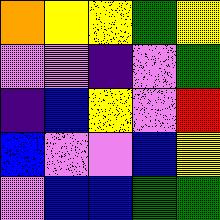[["orange", "yellow", "yellow", "green", "yellow"], ["violet", "violet", "indigo", "violet", "green"], ["indigo", "blue", "yellow", "violet", "red"], ["blue", "violet", "violet", "blue", "yellow"], ["violet", "blue", "blue", "green", "green"]]